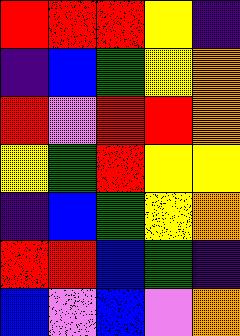[["red", "red", "red", "yellow", "indigo"], ["indigo", "blue", "green", "yellow", "orange"], ["red", "violet", "red", "red", "orange"], ["yellow", "green", "red", "yellow", "yellow"], ["indigo", "blue", "green", "yellow", "orange"], ["red", "red", "blue", "green", "indigo"], ["blue", "violet", "blue", "violet", "orange"]]